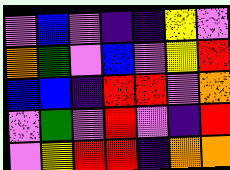[["violet", "blue", "violet", "indigo", "indigo", "yellow", "violet"], ["orange", "green", "violet", "blue", "violet", "yellow", "red"], ["blue", "blue", "indigo", "red", "red", "violet", "orange"], ["violet", "green", "violet", "red", "violet", "indigo", "red"], ["violet", "yellow", "red", "red", "indigo", "orange", "orange"]]